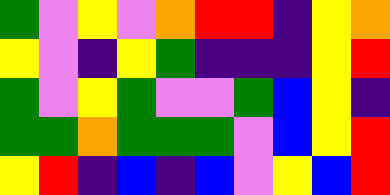[["green", "violet", "yellow", "violet", "orange", "red", "red", "indigo", "yellow", "orange"], ["yellow", "violet", "indigo", "yellow", "green", "indigo", "indigo", "indigo", "yellow", "red"], ["green", "violet", "yellow", "green", "violet", "violet", "green", "blue", "yellow", "indigo"], ["green", "green", "orange", "green", "green", "green", "violet", "blue", "yellow", "red"], ["yellow", "red", "indigo", "blue", "indigo", "blue", "violet", "yellow", "blue", "red"]]